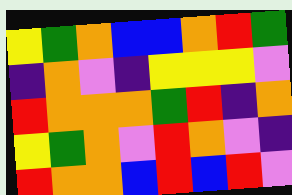[["yellow", "green", "orange", "blue", "blue", "orange", "red", "green"], ["indigo", "orange", "violet", "indigo", "yellow", "yellow", "yellow", "violet"], ["red", "orange", "orange", "orange", "green", "red", "indigo", "orange"], ["yellow", "green", "orange", "violet", "red", "orange", "violet", "indigo"], ["red", "orange", "orange", "blue", "red", "blue", "red", "violet"]]